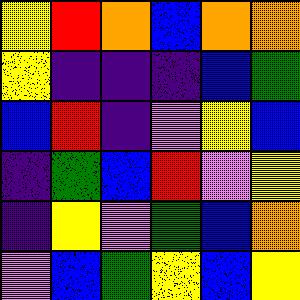[["yellow", "red", "orange", "blue", "orange", "orange"], ["yellow", "indigo", "indigo", "indigo", "blue", "green"], ["blue", "red", "indigo", "violet", "yellow", "blue"], ["indigo", "green", "blue", "red", "violet", "yellow"], ["indigo", "yellow", "violet", "green", "blue", "orange"], ["violet", "blue", "green", "yellow", "blue", "yellow"]]